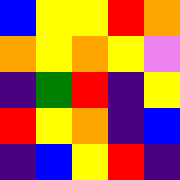[["blue", "yellow", "yellow", "red", "orange"], ["orange", "yellow", "orange", "yellow", "violet"], ["indigo", "green", "red", "indigo", "yellow"], ["red", "yellow", "orange", "indigo", "blue"], ["indigo", "blue", "yellow", "red", "indigo"]]